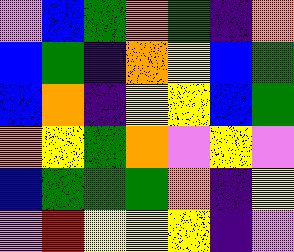[["violet", "blue", "green", "orange", "green", "indigo", "orange"], ["blue", "green", "indigo", "orange", "yellow", "blue", "green"], ["blue", "orange", "indigo", "yellow", "yellow", "blue", "green"], ["orange", "yellow", "green", "orange", "violet", "yellow", "violet"], ["blue", "green", "green", "green", "orange", "indigo", "yellow"], ["violet", "red", "yellow", "yellow", "yellow", "indigo", "violet"]]